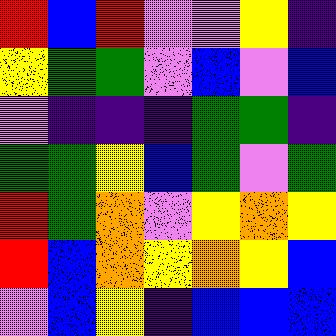[["red", "blue", "red", "violet", "violet", "yellow", "indigo"], ["yellow", "green", "green", "violet", "blue", "violet", "blue"], ["violet", "indigo", "indigo", "indigo", "green", "green", "indigo"], ["green", "green", "yellow", "blue", "green", "violet", "green"], ["red", "green", "orange", "violet", "yellow", "orange", "yellow"], ["red", "blue", "orange", "yellow", "orange", "yellow", "blue"], ["violet", "blue", "yellow", "indigo", "blue", "blue", "blue"]]